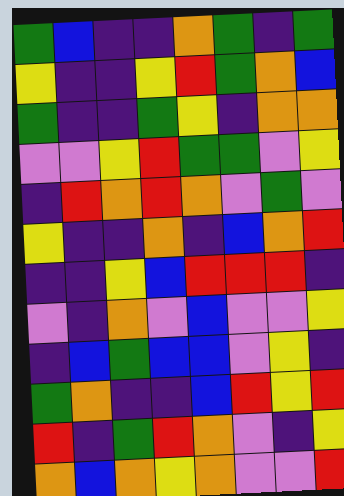[["green", "blue", "indigo", "indigo", "orange", "green", "indigo", "green"], ["yellow", "indigo", "indigo", "yellow", "red", "green", "orange", "blue"], ["green", "indigo", "indigo", "green", "yellow", "indigo", "orange", "orange"], ["violet", "violet", "yellow", "red", "green", "green", "violet", "yellow"], ["indigo", "red", "orange", "red", "orange", "violet", "green", "violet"], ["yellow", "indigo", "indigo", "orange", "indigo", "blue", "orange", "red"], ["indigo", "indigo", "yellow", "blue", "red", "red", "red", "indigo"], ["violet", "indigo", "orange", "violet", "blue", "violet", "violet", "yellow"], ["indigo", "blue", "green", "blue", "blue", "violet", "yellow", "indigo"], ["green", "orange", "indigo", "indigo", "blue", "red", "yellow", "red"], ["red", "indigo", "green", "red", "orange", "violet", "indigo", "yellow"], ["orange", "blue", "orange", "yellow", "orange", "violet", "violet", "red"]]